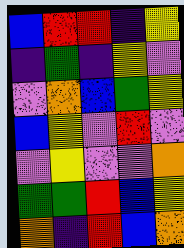[["blue", "red", "red", "indigo", "yellow"], ["indigo", "green", "indigo", "yellow", "violet"], ["violet", "orange", "blue", "green", "yellow"], ["blue", "yellow", "violet", "red", "violet"], ["violet", "yellow", "violet", "violet", "orange"], ["green", "green", "red", "blue", "yellow"], ["orange", "indigo", "red", "blue", "orange"]]